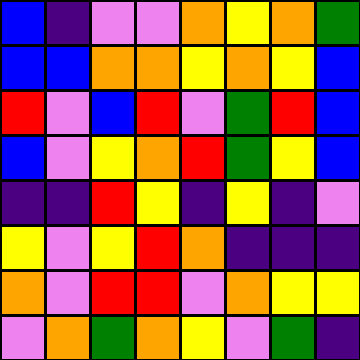[["blue", "indigo", "violet", "violet", "orange", "yellow", "orange", "green"], ["blue", "blue", "orange", "orange", "yellow", "orange", "yellow", "blue"], ["red", "violet", "blue", "red", "violet", "green", "red", "blue"], ["blue", "violet", "yellow", "orange", "red", "green", "yellow", "blue"], ["indigo", "indigo", "red", "yellow", "indigo", "yellow", "indigo", "violet"], ["yellow", "violet", "yellow", "red", "orange", "indigo", "indigo", "indigo"], ["orange", "violet", "red", "red", "violet", "orange", "yellow", "yellow"], ["violet", "orange", "green", "orange", "yellow", "violet", "green", "indigo"]]